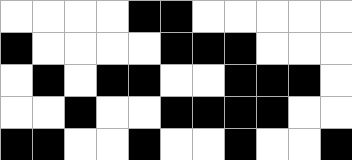[["white", "white", "white", "white", "black", "black", "white", "white", "white", "white", "white"], ["black", "white", "white", "white", "white", "black", "black", "black", "white", "white", "white"], ["white", "black", "white", "black", "black", "white", "white", "black", "black", "black", "white"], ["white", "white", "black", "white", "white", "black", "black", "black", "black", "white", "white"], ["black", "black", "white", "white", "black", "white", "white", "black", "white", "white", "black"]]